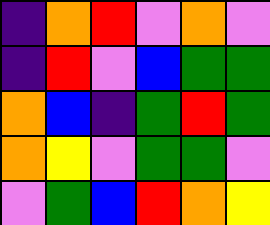[["indigo", "orange", "red", "violet", "orange", "violet"], ["indigo", "red", "violet", "blue", "green", "green"], ["orange", "blue", "indigo", "green", "red", "green"], ["orange", "yellow", "violet", "green", "green", "violet"], ["violet", "green", "blue", "red", "orange", "yellow"]]